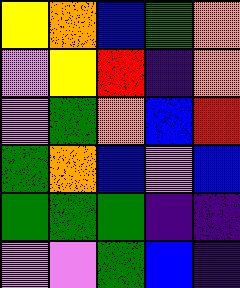[["yellow", "orange", "blue", "green", "orange"], ["violet", "yellow", "red", "indigo", "orange"], ["violet", "green", "orange", "blue", "red"], ["green", "orange", "blue", "violet", "blue"], ["green", "green", "green", "indigo", "indigo"], ["violet", "violet", "green", "blue", "indigo"]]